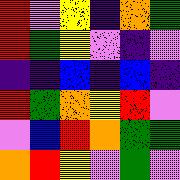[["red", "violet", "yellow", "indigo", "orange", "green"], ["red", "green", "yellow", "violet", "indigo", "violet"], ["indigo", "indigo", "blue", "indigo", "blue", "indigo"], ["red", "green", "orange", "yellow", "red", "violet"], ["violet", "blue", "red", "orange", "green", "green"], ["orange", "red", "yellow", "violet", "green", "violet"]]